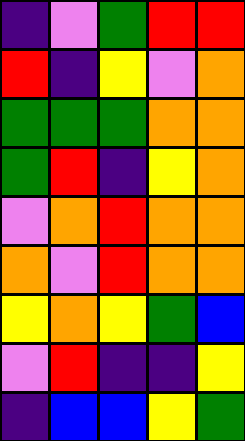[["indigo", "violet", "green", "red", "red"], ["red", "indigo", "yellow", "violet", "orange"], ["green", "green", "green", "orange", "orange"], ["green", "red", "indigo", "yellow", "orange"], ["violet", "orange", "red", "orange", "orange"], ["orange", "violet", "red", "orange", "orange"], ["yellow", "orange", "yellow", "green", "blue"], ["violet", "red", "indigo", "indigo", "yellow"], ["indigo", "blue", "blue", "yellow", "green"]]